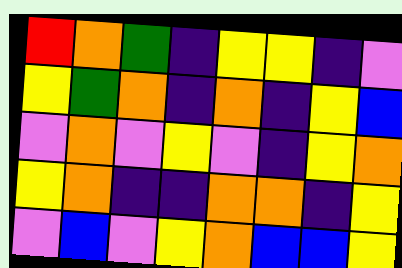[["red", "orange", "green", "indigo", "yellow", "yellow", "indigo", "violet"], ["yellow", "green", "orange", "indigo", "orange", "indigo", "yellow", "blue"], ["violet", "orange", "violet", "yellow", "violet", "indigo", "yellow", "orange"], ["yellow", "orange", "indigo", "indigo", "orange", "orange", "indigo", "yellow"], ["violet", "blue", "violet", "yellow", "orange", "blue", "blue", "yellow"]]